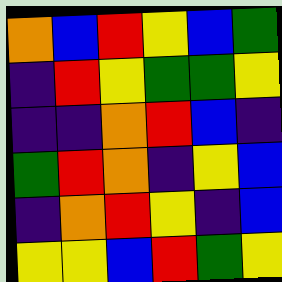[["orange", "blue", "red", "yellow", "blue", "green"], ["indigo", "red", "yellow", "green", "green", "yellow"], ["indigo", "indigo", "orange", "red", "blue", "indigo"], ["green", "red", "orange", "indigo", "yellow", "blue"], ["indigo", "orange", "red", "yellow", "indigo", "blue"], ["yellow", "yellow", "blue", "red", "green", "yellow"]]